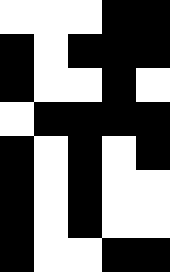[["white", "white", "white", "black", "black"], ["black", "white", "black", "black", "black"], ["black", "white", "white", "black", "white"], ["white", "black", "black", "black", "black"], ["black", "white", "black", "white", "black"], ["black", "white", "black", "white", "white"], ["black", "white", "black", "white", "white"], ["black", "white", "white", "black", "black"]]